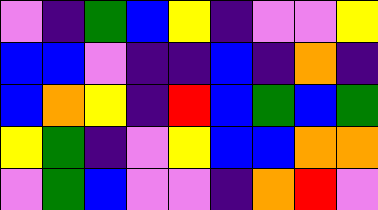[["violet", "indigo", "green", "blue", "yellow", "indigo", "violet", "violet", "yellow"], ["blue", "blue", "violet", "indigo", "indigo", "blue", "indigo", "orange", "indigo"], ["blue", "orange", "yellow", "indigo", "red", "blue", "green", "blue", "green"], ["yellow", "green", "indigo", "violet", "yellow", "blue", "blue", "orange", "orange"], ["violet", "green", "blue", "violet", "violet", "indigo", "orange", "red", "violet"]]